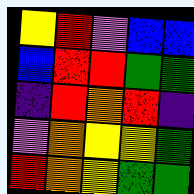[["yellow", "red", "violet", "blue", "blue"], ["blue", "red", "red", "green", "green"], ["indigo", "red", "orange", "red", "indigo"], ["violet", "orange", "yellow", "yellow", "green"], ["red", "orange", "yellow", "green", "green"]]